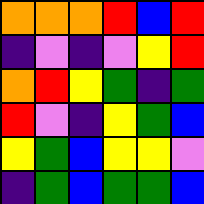[["orange", "orange", "orange", "red", "blue", "red"], ["indigo", "violet", "indigo", "violet", "yellow", "red"], ["orange", "red", "yellow", "green", "indigo", "green"], ["red", "violet", "indigo", "yellow", "green", "blue"], ["yellow", "green", "blue", "yellow", "yellow", "violet"], ["indigo", "green", "blue", "green", "green", "blue"]]